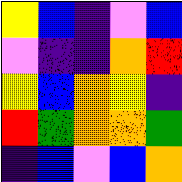[["yellow", "blue", "indigo", "violet", "blue"], ["violet", "indigo", "indigo", "orange", "red"], ["yellow", "blue", "orange", "yellow", "indigo"], ["red", "green", "orange", "orange", "green"], ["indigo", "blue", "violet", "blue", "orange"]]